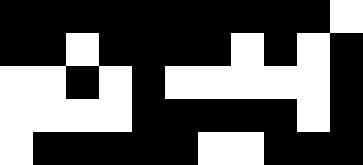[["black", "black", "black", "black", "black", "black", "black", "black", "black", "black", "white"], ["black", "black", "white", "black", "black", "black", "black", "white", "black", "white", "black"], ["white", "white", "black", "white", "black", "white", "white", "white", "white", "white", "black"], ["white", "white", "white", "white", "black", "black", "black", "black", "black", "white", "black"], ["white", "black", "black", "black", "black", "black", "white", "white", "black", "black", "black"]]